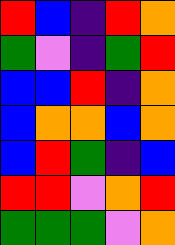[["red", "blue", "indigo", "red", "orange"], ["green", "violet", "indigo", "green", "red"], ["blue", "blue", "red", "indigo", "orange"], ["blue", "orange", "orange", "blue", "orange"], ["blue", "red", "green", "indigo", "blue"], ["red", "red", "violet", "orange", "red"], ["green", "green", "green", "violet", "orange"]]